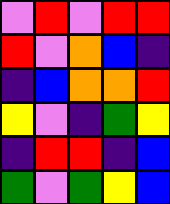[["violet", "red", "violet", "red", "red"], ["red", "violet", "orange", "blue", "indigo"], ["indigo", "blue", "orange", "orange", "red"], ["yellow", "violet", "indigo", "green", "yellow"], ["indigo", "red", "red", "indigo", "blue"], ["green", "violet", "green", "yellow", "blue"]]